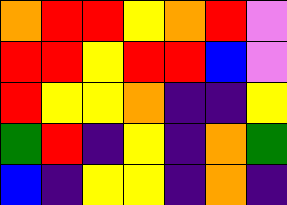[["orange", "red", "red", "yellow", "orange", "red", "violet"], ["red", "red", "yellow", "red", "red", "blue", "violet"], ["red", "yellow", "yellow", "orange", "indigo", "indigo", "yellow"], ["green", "red", "indigo", "yellow", "indigo", "orange", "green"], ["blue", "indigo", "yellow", "yellow", "indigo", "orange", "indigo"]]